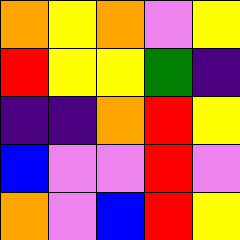[["orange", "yellow", "orange", "violet", "yellow"], ["red", "yellow", "yellow", "green", "indigo"], ["indigo", "indigo", "orange", "red", "yellow"], ["blue", "violet", "violet", "red", "violet"], ["orange", "violet", "blue", "red", "yellow"]]